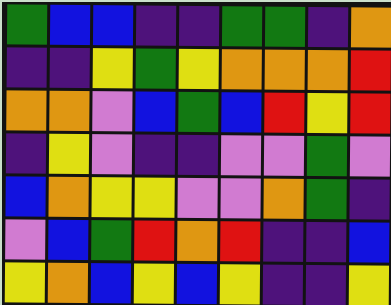[["green", "blue", "blue", "indigo", "indigo", "green", "green", "indigo", "orange"], ["indigo", "indigo", "yellow", "green", "yellow", "orange", "orange", "orange", "red"], ["orange", "orange", "violet", "blue", "green", "blue", "red", "yellow", "red"], ["indigo", "yellow", "violet", "indigo", "indigo", "violet", "violet", "green", "violet"], ["blue", "orange", "yellow", "yellow", "violet", "violet", "orange", "green", "indigo"], ["violet", "blue", "green", "red", "orange", "red", "indigo", "indigo", "blue"], ["yellow", "orange", "blue", "yellow", "blue", "yellow", "indigo", "indigo", "yellow"]]